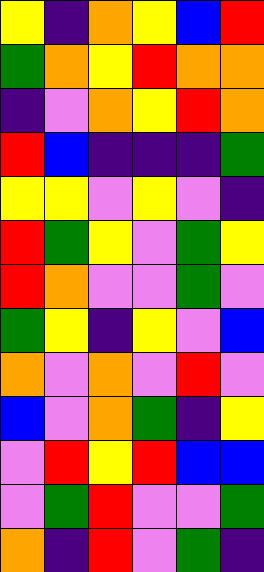[["yellow", "indigo", "orange", "yellow", "blue", "red"], ["green", "orange", "yellow", "red", "orange", "orange"], ["indigo", "violet", "orange", "yellow", "red", "orange"], ["red", "blue", "indigo", "indigo", "indigo", "green"], ["yellow", "yellow", "violet", "yellow", "violet", "indigo"], ["red", "green", "yellow", "violet", "green", "yellow"], ["red", "orange", "violet", "violet", "green", "violet"], ["green", "yellow", "indigo", "yellow", "violet", "blue"], ["orange", "violet", "orange", "violet", "red", "violet"], ["blue", "violet", "orange", "green", "indigo", "yellow"], ["violet", "red", "yellow", "red", "blue", "blue"], ["violet", "green", "red", "violet", "violet", "green"], ["orange", "indigo", "red", "violet", "green", "indigo"]]